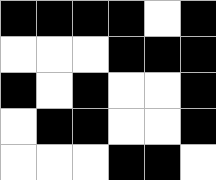[["black", "black", "black", "black", "white", "black"], ["white", "white", "white", "black", "black", "black"], ["black", "white", "black", "white", "white", "black"], ["white", "black", "black", "white", "white", "black"], ["white", "white", "white", "black", "black", "white"]]